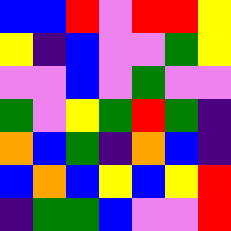[["blue", "blue", "red", "violet", "red", "red", "yellow"], ["yellow", "indigo", "blue", "violet", "violet", "green", "yellow"], ["violet", "violet", "blue", "violet", "green", "violet", "violet"], ["green", "violet", "yellow", "green", "red", "green", "indigo"], ["orange", "blue", "green", "indigo", "orange", "blue", "indigo"], ["blue", "orange", "blue", "yellow", "blue", "yellow", "red"], ["indigo", "green", "green", "blue", "violet", "violet", "red"]]